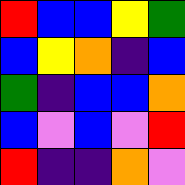[["red", "blue", "blue", "yellow", "green"], ["blue", "yellow", "orange", "indigo", "blue"], ["green", "indigo", "blue", "blue", "orange"], ["blue", "violet", "blue", "violet", "red"], ["red", "indigo", "indigo", "orange", "violet"]]